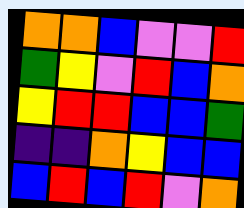[["orange", "orange", "blue", "violet", "violet", "red"], ["green", "yellow", "violet", "red", "blue", "orange"], ["yellow", "red", "red", "blue", "blue", "green"], ["indigo", "indigo", "orange", "yellow", "blue", "blue"], ["blue", "red", "blue", "red", "violet", "orange"]]